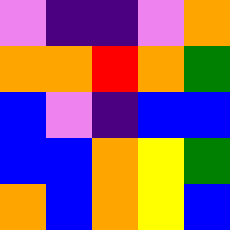[["violet", "indigo", "indigo", "violet", "orange"], ["orange", "orange", "red", "orange", "green"], ["blue", "violet", "indigo", "blue", "blue"], ["blue", "blue", "orange", "yellow", "green"], ["orange", "blue", "orange", "yellow", "blue"]]